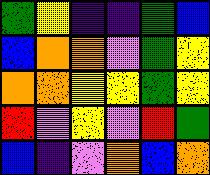[["green", "yellow", "indigo", "indigo", "green", "blue"], ["blue", "orange", "orange", "violet", "green", "yellow"], ["orange", "orange", "yellow", "yellow", "green", "yellow"], ["red", "violet", "yellow", "violet", "red", "green"], ["blue", "indigo", "violet", "orange", "blue", "orange"]]